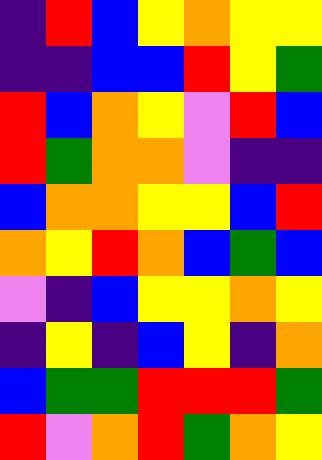[["indigo", "red", "blue", "yellow", "orange", "yellow", "yellow"], ["indigo", "indigo", "blue", "blue", "red", "yellow", "green"], ["red", "blue", "orange", "yellow", "violet", "red", "blue"], ["red", "green", "orange", "orange", "violet", "indigo", "indigo"], ["blue", "orange", "orange", "yellow", "yellow", "blue", "red"], ["orange", "yellow", "red", "orange", "blue", "green", "blue"], ["violet", "indigo", "blue", "yellow", "yellow", "orange", "yellow"], ["indigo", "yellow", "indigo", "blue", "yellow", "indigo", "orange"], ["blue", "green", "green", "red", "red", "red", "green"], ["red", "violet", "orange", "red", "green", "orange", "yellow"]]